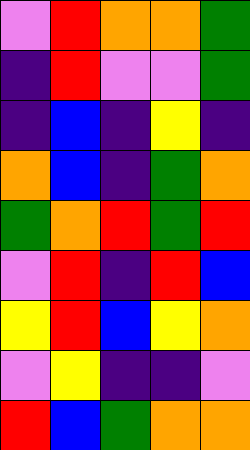[["violet", "red", "orange", "orange", "green"], ["indigo", "red", "violet", "violet", "green"], ["indigo", "blue", "indigo", "yellow", "indigo"], ["orange", "blue", "indigo", "green", "orange"], ["green", "orange", "red", "green", "red"], ["violet", "red", "indigo", "red", "blue"], ["yellow", "red", "blue", "yellow", "orange"], ["violet", "yellow", "indigo", "indigo", "violet"], ["red", "blue", "green", "orange", "orange"]]